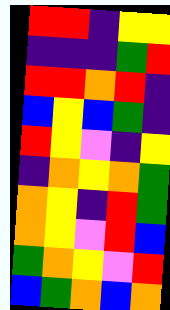[["red", "red", "indigo", "yellow", "yellow"], ["indigo", "indigo", "indigo", "green", "red"], ["red", "red", "orange", "red", "indigo"], ["blue", "yellow", "blue", "green", "indigo"], ["red", "yellow", "violet", "indigo", "yellow"], ["indigo", "orange", "yellow", "orange", "green"], ["orange", "yellow", "indigo", "red", "green"], ["orange", "yellow", "violet", "red", "blue"], ["green", "orange", "yellow", "violet", "red"], ["blue", "green", "orange", "blue", "orange"]]